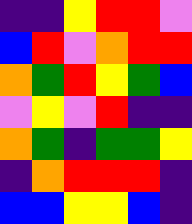[["indigo", "indigo", "yellow", "red", "red", "violet"], ["blue", "red", "violet", "orange", "red", "red"], ["orange", "green", "red", "yellow", "green", "blue"], ["violet", "yellow", "violet", "red", "indigo", "indigo"], ["orange", "green", "indigo", "green", "green", "yellow"], ["indigo", "orange", "red", "red", "red", "indigo"], ["blue", "blue", "yellow", "yellow", "blue", "indigo"]]